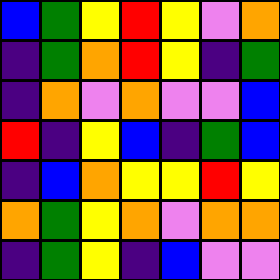[["blue", "green", "yellow", "red", "yellow", "violet", "orange"], ["indigo", "green", "orange", "red", "yellow", "indigo", "green"], ["indigo", "orange", "violet", "orange", "violet", "violet", "blue"], ["red", "indigo", "yellow", "blue", "indigo", "green", "blue"], ["indigo", "blue", "orange", "yellow", "yellow", "red", "yellow"], ["orange", "green", "yellow", "orange", "violet", "orange", "orange"], ["indigo", "green", "yellow", "indigo", "blue", "violet", "violet"]]